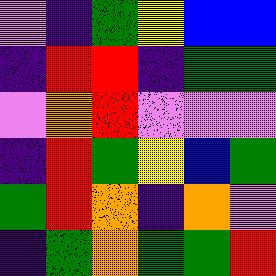[["violet", "indigo", "green", "yellow", "blue", "blue"], ["indigo", "red", "red", "indigo", "green", "green"], ["violet", "orange", "red", "violet", "violet", "violet"], ["indigo", "red", "green", "yellow", "blue", "green"], ["green", "red", "orange", "indigo", "orange", "violet"], ["indigo", "green", "orange", "green", "green", "red"]]